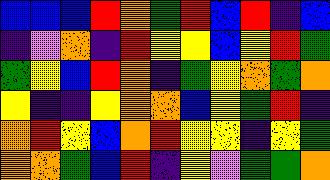[["blue", "blue", "blue", "red", "orange", "green", "red", "blue", "red", "indigo", "blue"], ["indigo", "violet", "orange", "indigo", "red", "yellow", "yellow", "blue", "yellow", "red", "green"], ["green", "yellow", "blue", "red", "orange", "indigo", "green", "yellow", "orange", "green", "orange"], ["yellow", "indigo", "indigo", "yellow", "orange", "orange", "blue", "yellow", "green", "red", "indigo"], ["orange", "red", "yellow", "blue", "orange", "red", "yellow", "yellow", "indigo", "yellow", "green"], ["orange", "orange", "green", "blue", "red", "indigo", "yellow", "violet", "green", "green", "orange"]]